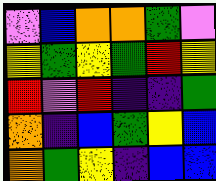[["violet", "blue", "orange", "orange", "green", "violet"], ["yellow", "green", "yellow", "green", "red", "yellow"], ["red", "violet", "red", "indigo", "indigo", "green"], ["orange", "indigo", "blue", "green", "yellow", "blue"], ["orange", "green", "yellow", "indigo", "blue", "blue"]]